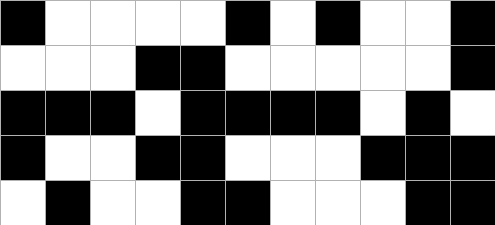[["black", "white", "white", "white", "white", "black", "white", "black", "white", "white", "black"], ["white", "white", "white", "black", "black", "white", "white", "white", "white", "white", "black"], ["black", "black", "black", "white", "black", "black", "black", "black", "white", "black", "white"], ["black", "white", "white", "black", "black", "white", "white", "white", "black", "black", "black"], ["white", "black", "white", "white", "black", "black", "white", "white", "white", "black", "black"]]